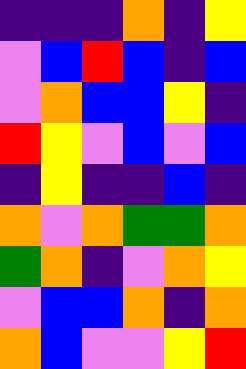[["indigo", "indigo", "indigo", "orange", "indigo", "yellow"], ["violet", "blue", "red", "blue", "indigo", "blue"], ["violet", "orange", "blue", "blue", "yellow", "indigo"], ["red", "yellow", "violet", "blue", "violet", "blue"], ["indigo", "yellow", "indigo", "indigo", "blue", "indigo"], ["orange", "violet", "orange", "green", "green", "orange"], ["green", "orange", "indigo", "violet", "orange", "yellow"], ["violet", "blue", "blue", "orange", "indigo", "orange"], ["orange", "blue", "violet", "violet", "yellow", "red"]]